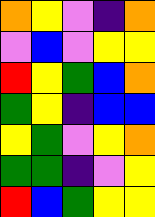[["orange", "yellow", "violet", "indigo", "orange"], ["violet", "blue", "violet", "yellow", "yellow"], ["red", "yellow", "green", "blue", "orange"], ["green", "yellow", "indigo", "blue", "blue"], ["yellow", "green", "violet", "yellow", "orange"], ["green", "green", "indigo", "violet", "yellow"], ["red", "blue", "green", "yellow", "yellow"]]